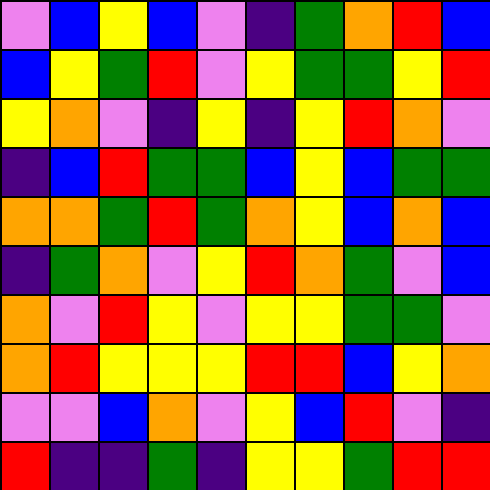[["violet", "blue", "yellow", "blue", "violet", "indigo", "green", "orange", "red", "blue"], ["blue", "yellow", "green", "red", "violet", "yellow", "green", "green", "yellow", "red"], ["yellow", "orange", "violet", "indigo", "yellow", "indigo", "yellow", "red", "orange", "violet"], ["indigo", "blue", "red", "green", "green", "blue", "yellow", "blue", "green", "green"], ["orange", "orange", "green", "red", "green", "orange", "yellow", "blue", "orange", "blue"], ["indigo", "green", "orange", "violet", "yellow", "red", "orange", "green", "violet", "blue"], ["orange", "violet", "red", "yellow", "violet", "yellow", "yellow", "green", "green", "violet"], ["orange", "red", "yellow", "yellow", "yellow", "red", "red", "blue", "yellow", "orange"], ["violet", "violet", "blue", "orange", "violet", "yellow", "blue", "red", "violet", "indigo"], ["red", "indigo", "indigo", "green", "indigo", "yellow", "yellow", "green", "red", "red"]]